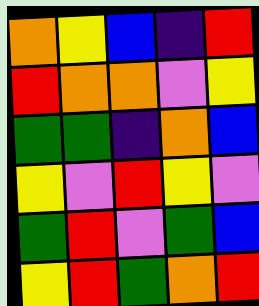[["orange", "yellow", "blue", "indigo", "red"], ["red", "orange", "orange", "violet", "yellow"], ["green", "green", "indigo", "orange", "blue"], ["yellow", "violet", "red", "yellow", "violet"], ["green", "red", "violet", "green", "blue"], ["yellow", "red", "green", "orange", "red"]]